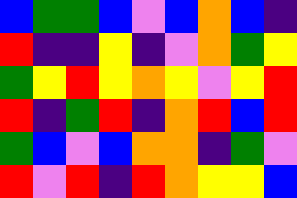[["blue", "green", "green", "blue", "violet", "blue", "orange", "blue", "indigo"], ["red", "indigo", "indigo", "yellow", "indigo", "violet", "orange", "green", "yellow"], ["green", "yellow", "red", "yellow", "orange", "yellow", "violet", "yellow", "red"], ["red", "indigo", "green", "red", "indigo", "orange", "red", "blue", "red"], ["green", "blue", "violet", "blue", "orange", "orange", "indigo", "green", "violet"], ["red", "violet", "red", "indigo", "red", "orange", "yellow", "yellow", "blue"]]